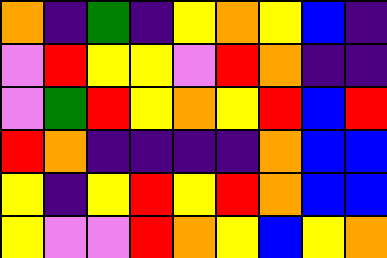[["orange", "indigo", "green", "indigo", "yellow", "orange", "yellow", "blue", "indigo"], ["violet", "red", "yellow", "yellow", "violet", "red", "orange", "indigo", "indigo"], ["violet", "green", "red", "yellow", "orange", "yellow", "red", "blue", "red"], ["red", "orange", "indigo", "indigo", "indigo", "indigo", "orange", "blue", "blue"], ["yellow", "indigo", "yellow", "red", "yellow", "red", "orange", "blue", "blue"], ["yellow", "violet", "violet", "red", "orange", "yellow", "blue", "yellow", "orange"]]